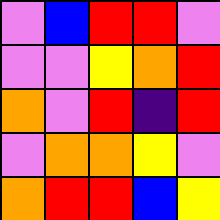[["violet", "blue", "red", "red", "violet"], ["violet", "violet", "yellow", "orange", "red"], ["orange", "violet", "red", "indigo", "red"], ["violet", "orange", "orange", "yellow", "violet"], ["orange", "red", "red", "blue", "yellow"]]